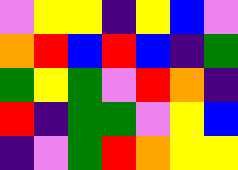[["violet", "yellow", "yellow", "indigo", "yellow", "blue", "violet"], ["orange", "red", "blue", "red", "blue", "indigo", "green"], ["green", "yellow", "green", "violet", "red", "orange", "indigo"], ["red", "indigo", "green", "green", "violet", "yellow", "blue"], ["indigo", "violet", "green", "red", "orange", "yellow", "yellow"]]